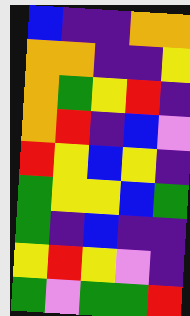[["blue", "indigo", "indigo", "orange", "orange"], ["orange", "orange", "indigo", "indigo", "yellow"], ["orange", "green", "yellow", "red", "indigo"], ["orange", "red", "indigo", "blue", "violet"], ["red", "yellow", "blue", "yellow", "indigo"], ["green", "yellow", "yellow", "blue", "green"], ["green", "indigo", "blue", "indigo", "indigo"], ["yellow", "red", "yellow", "violet", "indigo"], ["green", "violet", "green", "green", "red"]]